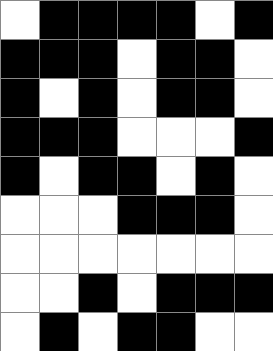[["white", "black", "black", "black", "black", "white", "black"], ["black", "black", "black", "white", "black", "black", "white"], ["black", "white", "black", "white", "black", "black", "white"], ["black", "black", "black", "white", "white", "white", "black"], ["black", "white", "black", "black", "white", "black", "white"], ["white", "white", "white", "black", "black", "black", "white"], ["white", "white", "white", "white", "white", "white", "white"], ["white", "white", "black", "white", "black", "black", "black"], ["white", "black", "white", "black", "black", "white", "white"]]